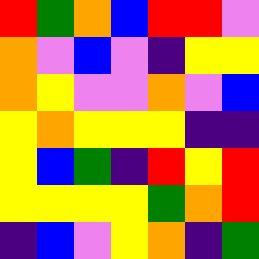[["red", "green", "orange", "blue", "red", "red", "violet"], ["orange", "violet", "blue", "violet", "indigo", "yellow", "yellow"], ["orange", "yellow", "violet", "violet", "orange", "violet", "blue"], ["yellow", "orange", "yellow", "yellow", "yellow", "indigo", "indigo"], ["yellow", "blue", "green", "indigo", "red", "yellow", "red"], ["yellow", "yellow", "yellow", "yellow", "green", "orange", "red"], ["indigo", "blue", "violet", "yellow", "orange", "indigo", "green"]]